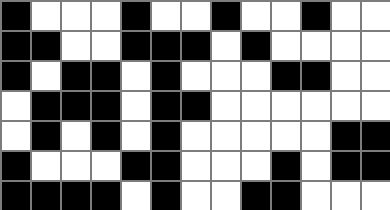[["black", "white", "white", "white", "black", "white", "white", "black", "white", "white", "black", "white", "white"], ["black", "black", "white", "white", "black", "black", "black", "white", "black", "white", "white", "white", "white"], ["black", "white", "black", "black", "white", "black", "white", "white", "white", "black", "black", "white", "white"], ["white", "black", "black", "black", "white", "black", "black", "white", "white", "white", "white", "white", "white"], ["white", "black", "white", "black", "white", "black", "white", "white", "white", "white", "white", "black", "black"], ["black", "white", "white", "white", "black", "black", "white", "white", "white", "black", "white", "black", "black"], ["black", "black", "black", "black", "white", "black", "white", "white", "black", "black", "white", "white", "white"]]